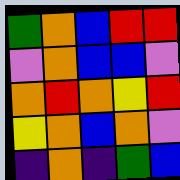[["green", "orange", "blue", "red", "red"], ["violet", "orange", "blue", "blue", "violet"], ["orange", "red", "orange", "yellow", "red"], ["yellow", "orange", "blue", "orange", "violet"], ["indigo", "orange", "indigo", "green", "blue"]]